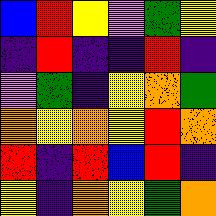[["blue", "red", "yellow", "violet", "green", "yellow"], ["indigo", "red", "indigo", "indigo", "red", "indigo"], ["violet", "green", "indigo", "yellow", "orange", "green"], ["orange", "yellow", "orange", "yellow", "red", "orange"], ["red", "indigo", "red", "blue", "red", "indigo"], ["yellow", "indigo", "orange", "yellow", "green", "orange"]]